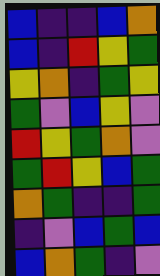[["blue", "indigo", "indigo", "blue", "orange"], ["blue", "indigo", "red", "yellow", "green"], ["yellow", "orange", "indigo", "green", "yellow"], ["green", "violet", "blue", "yellow", "violet"], ["red", "yellow", "green", "orange", "violet"], ["green", "red", "yellow", "blue", "green"], ["orange", "green", "indigo", "indigo", "green"], ["indigo", "violet", "blue", "green", "blue"], ["blue", "orange", "green", "indigo", "violet"]]